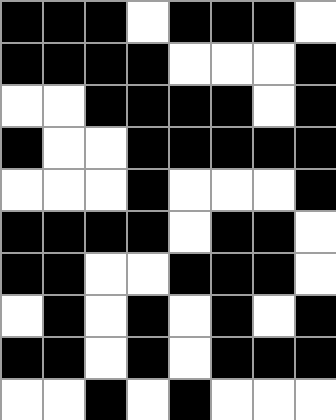[["black", "black", "black", "white", "black", "black", "black", "white"], ["black", "black", "black", "black", "white", "white", "white", "black"], ["white", "white", "black", "black", "black", "black", "white", "black"], ["black", "white", "white", "black", "black", "black", "black", "black"], ["white", "white", "white", "black", "white", "white", "white", "black"], ["black", "black", "black", "black", "white", "black", "black", "white"], ["black", "black", "white", "white", "black", "black", "black", "white"], ["white", "black", "white", "black", "white", "black", "white", "black"], ["black", "black", "white", "black", "white", "black", "black", "black"], ["white", "white", "black", "white", "black", "white", "white", "white"]]